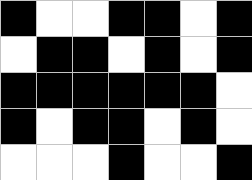[["black", "white", "white", "black", "black", "white", "black"], ["white", "black", "black", "white", "black", "white", "black"], ["black", "black", "black", "black", "black", "black", "white"], ["black", "white", "black", "black", "white", "black", "white"], ["white", "white", "white", "black", "white", "white", "black"]]